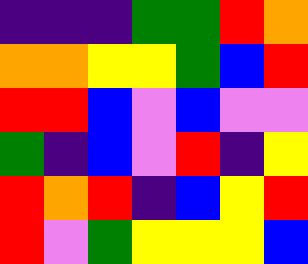[["indigo", "indigo", "indigo", "green", "green", "red", "orange"], ["orange", "orange", "yellow", "yellow", "green", "blue", "red"], ["red", "red", "blue", "violet", "blue", "violet", "violet"], ["green", "indigo", "blue", "violet", "red", "indigo", "yellow"], ["red", "orange", "red", "indigo", "blue", "yellow", "red"], ["red", "violet", "green", "yellow", "yellow", "yellow", "blue"]]